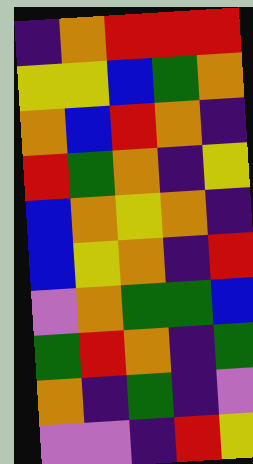[["indigo", "orange", "red", "red", "red"], ["yellow", "yellow", "blue", "green", "orange"], ["orange", "blue", "red", "orange", "indigo"], ["red", "green", "orange", "indigo", "yellow"], ["blue", "orange", "yellow", "orange", "indigo"], ["blue", "yellow", "orange", "indigo", "red"], ["violet", "orange", "green", "green", "blue"], ["green", "red", "orange", "indigo", "green"], ["orange", "indigo", "green", "indigo", "violet"], ["violet", "violet", "indigo", "red", "yellow"]]